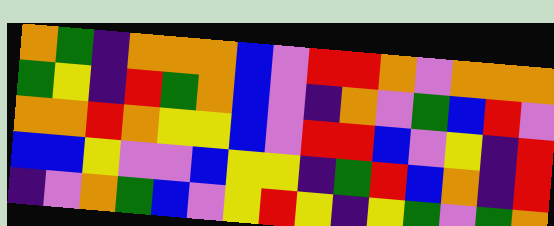[["orange", "green", "indigo", "orange", "orange", "orange", "blue", "violet", "red", "red", "orange", "violet", "orange", "orange", "orange"], ["green", "yellow", "indigo", "red", "green", "orange", "blue", "violet", "indigo", "orange", "violet", "green", "blue", "red", "violet"], ["orange", "orange", "red", "orange", "yellow", "yellow", "blue", "violet", "red", "red", "blue", "violet", "yellow", "indigo", "red"], ["blue", "blue", "yellow", "violet", "violet", "blue", "yellow", "yellow", "indigo", "green", "red", "blue", "orange", "indigo", "red"], ["indigo", "violet", "orange", "green", "blue", "violet", "yellow", "red", "yellow", "indigo", "yellow", "green", "violet", "green", "orange"]]